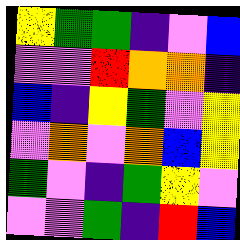[["yellow", "green", "green", "indigo", "violet", "blue"], ["violet", "violet", "red", "orange", "orange", "indigo"], ["blue", "indigo", "yellow", "green", "violet", "yellow"], ["violet", "orange", "violet", "orange", "blue", "yellow"], ["green", "violet", "indigo", "green", "yellow", "violet"], ["violet", "violet", "green", "indigo", "red", "blue"]]